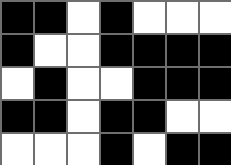[["black", "black", "white", "black", "white", "white", "white"], ["black", "white", "white", "black", "black", "black", "black"], ["white", "black", "white", "white", "black", "black", "black"], ["black", "black", "white", "black", "black", "white", "white"], ["white", "white", "white", "black", "white", "black", "black"]]